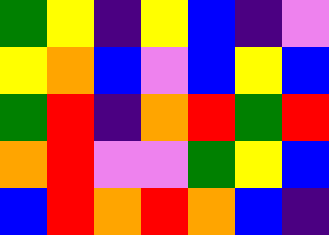[["green", "yellow", "indigo", "yellow", "blue", "indigo", "violet"], ["yellow", "orange", "blue", "violet", "blue", "yellow", "blue"], ["green", "red", "indigo", "orange", "red", "green", "red"], ["orange", "red", "violet", "violet", "green", "yellow", "blue"], ["blue", "red", "orange", "red", "orange", "blue", "indigo"]]